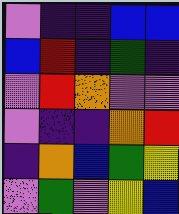[["violet", "indigo", "indigo", "blue", "blue"], ["blue", "red", "indigo", "green", "indigo"], ["violet", "red", "orange", "violet", "violet"], ["violet", "indigo", "indigo", "orange", "red"], ["indigo", "orange", "blue", "green", "yellow"], ["violet", "green", "violet", "yellow", "blue"]]